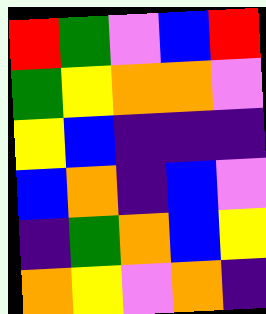[["red", "green", "violet", "blue", "red"], ["green", "yellow", "orange", "orange", "violet"], ["yellow", "blue", "indigo", "indigo", "indigo"], ["blue", "orange", "indigo", "blue", "violet"], ["indigo", "green", "orange", "blue", "yellow"], ["orange", "yellow", "violet", "orange", "indigo"]]